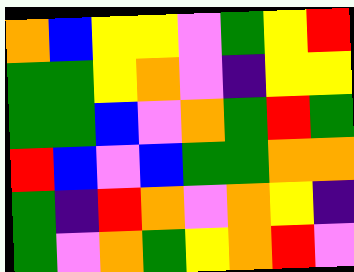[["orange", "blue", "yellow", "yellow", "violet", "green", "yellow", "red"], ["green", "green", "yellow", "orange", "violet", "indigo", "yellow", "yellow"], ["green", "green", "blue", "violet", "orange", "green", "red", "green"], ["red", "blue", "violet", "blue", "green", "green", "orange", "orange"], ["green", "indigo", "red", "orange", "violet", "orange", "yellow", "indigo"], ["green", "violet", "orange", "green", "yellow", "orange", "red", "violet"]]